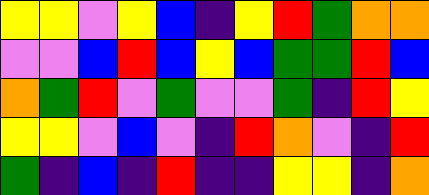[["yellow", "yellow", "violet", "yellow", "blue", "indigo", "yellow", "red", "green", "orange", "orange"], ["violet", "violet", "blue", "red", "blue", "yellow", "blue", "green", "green", "red", "blue"], ["orange", "green", "red", "violet", "green", "violet", "violet", "green", "indigo", "red", "yellow"], ["yellow", "yellow", "violet", "blue", "violet", "indigo", "red", "orange", "violet", "indigo", "red"], ["green", "indigo", "blue", "indigo", "red", "indigo", "indigo", "yellow", "yellow", "indigo", "orange"]]